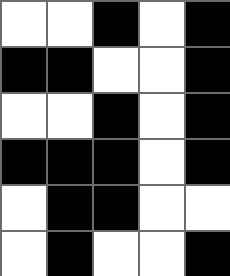[["white", "white", "black", "white", "black"], ["black", "black", "white", "white", "black"], ["white", "white", "black", "white", "black"], ["black", "black", "black", "white", "black"], ["white", "black", "black", "white", "white"], ["white", "black", "white", "white", "black"]]